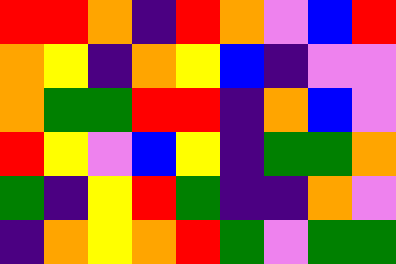[["red", "red", "orange", "indigo", "red", "orange", "violet", "blue", "red"], ["orange", "yellow", "indigo", "orange", "yellow", "blue", "indigo", "violet", "violet"], ["orange", "green", "green", "red", "red", "indigo", "orange", "blue", "violet"], ["red", "yellow", "violet", "blue", "yellow", "indigo", "green", "green", "orange"], ["green", "indigo", "yellow", "red", "green", "indigo", "indigo", "orange", "violet"], ["indigo", "orange", "yellow", "orange", "red", "green", "violet", "green", "green"]]